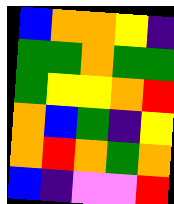[["blue", "orange", "orange", "yellow", "indigo"], ["green", "green", "orange", "green", "green"], ["green", "yellow", "yellow", "orange", "red"], ["orange", "blue", "green", "indigo", "yellow"], ["orange", "red", "orange", "green", "orange"], ["blue", "indigo", "violet", "violet", "red"]]